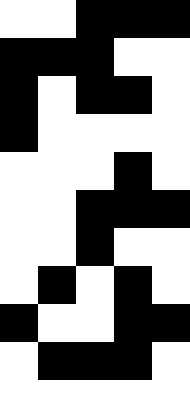[["white", "white", "black", "black", "black"], ["black", "black", "black", "white", "white"], ["black", "white", "black", "black", "white"], ["black", "white", "white", "white", "white"], ["white", "white", "white", "black", "white"], ["white", "white", "black", "black", "black"], ["white", "white", "black", "white", "white"], ["white", "black", "white", "black", "white"], ["black", "white", "white", "black", "black"], ["white", "black", "black", "black", "white"], ["white", "white", "white", "white", "white"]]